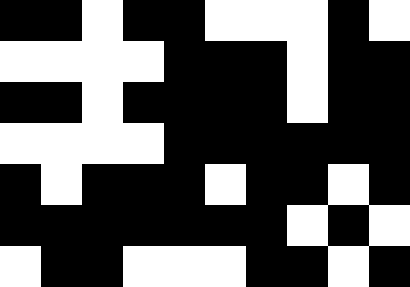[["black", "black", "white", "black", "black", "white", "white", "white", "black", "white"], ["white", "white", "white", "white", "black", "black", "black", "white", "black", "black"], ["black", "black", "white", "black", "black", "black", "black", "white", "black", "black"], ["white", "white", "white", "white", "black", "black", "black", "black", "black", "black"], ["black", "white", "black", "black", "black", "white", "black", "black", "white", "black"], ["black", "black", "black", "black", "black", "black", "black", "white", "black", "white"], ["white", "black", "black", "white", "white", "white", "black", "black", "white", "black"]]